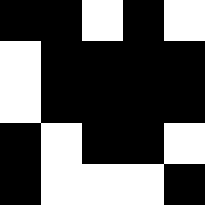[["black", "black", "white", "black", "white"], ["white", "black", "black", "black", "black"], ["white", "black", "black", "black", "black"], ["black", "white", "black", "black", "white"], ["black", "white", "white", "white", "black"]]